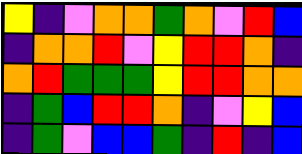[["yellow", "indigo", "violet", "orange", "orange", "green", "orange", "violet", "red", "blue"], ["indigo", "orange", "orange", "red", "violet", "yellow", "red", "red", "orange", "indigo"], ["orange", "red", "green", "green", "green", "yellow", "red", "red", "orange", "orange"], ["indigo", "green", "blue", "red", "red", "orange", "indigo", "violet", "yellow", "blue"], ["indigo", "green", "violet", "blue", "blue", "green", "indigo", "red", "indigo", "blue"]]